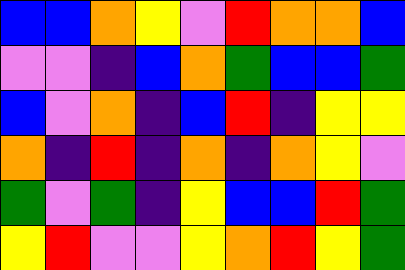[["blue", "blue", "orange", "yellow", "violet", "red", "orange", "orange", "blue"], ["violet", "violet", "indigo", "blue", "orange", "green", "blue", "blue", "green"], ["blue", "violet", "orange", "indigo", "blue", "red", "indigo", "yellow", "yellow"], ["orange", "indigo", "red", "indigo", "orange", "indigo", "orange", "yellow", "violet"], ["green", "violet", "green", "indigo", "yellow", "blue", "blue", "red", "green"], ["yellow", "red", "violet", "violet", "yellow", "orange", "red", "yellow", "green"]]